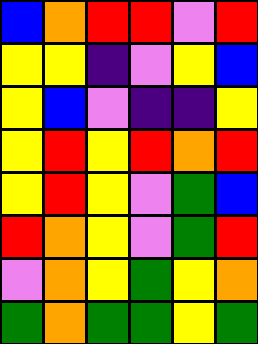[["blue", "orange", "red", "red", "violet", "red"], ["yellow", "yellow", "indigo", "violet", "yellow", "blue"], ["yellow", "blue", "violet", "indigo", "indigo", "yellow"], ["yellow", "red", "yellow", "red", "orange", "red"], ["yellow", "red", "yellow", "violet", "green", "blue"], ["red", "orange", "yellow", "violet", "green", "red"], ["violet", "orange", "yellow", "green", "yellow", "orange"], ["green", "orange", "green", "green", "yellow", "green"]]